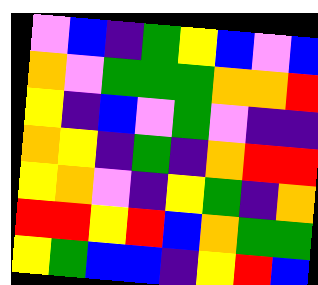[["violet", "blue", "indigo", "green", "yellow", "blue", "violet", "blue"], ["orange", "violet", "green", "green", "green", "orange", "orange", "red"], ["yellow", "indigo", "blue", "violet", "green", "violet", "indigo", "indigo"], ["orange", "yellow", "indigo", "green", "indigo", "orange", "red", "red"], ["yellow", "orange", "violet", "indigo", "yellow", "green", "indigo", "orange"], ["red", "red", "yellow", "red", "blue", "orange", "green", "green"], ["yellow", "green", "blue", "blue", "indigo", "yellow", "red", "blue"]]